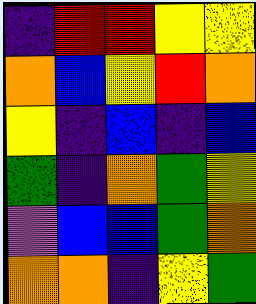[["indigo", "red", "red", "yellow", "yellow"], ["orange", "blue", "yellow", "red", "orange"], ["yellow", "indigo", "blue", "indigo", "blue"], ["green", "indigo", "orange", "green", "yellow"], ["violet", "blue", "blue", "green", "orange"], ["orange", "orange", "indigo", "yellow", "green"]]